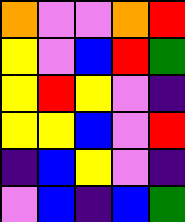[["orange", "violet", "violet", "orange", "red"], ["yellow", "violet", "blue", "red", "green"], ["yellow", "red", "yellow", "violet", "indigo"], ["yellow", "yellow", "blue", "violet", "red"], ["indigo", "blue", "yellow", "violet", "indigo"], ["violet", "blue", "indigo", "blue", "green"]]